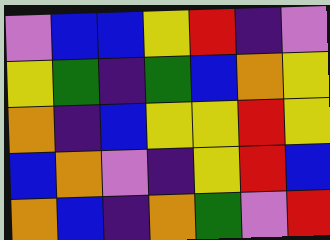[["violet", "blue", "blue", "yellow", "red", "indigo", "violet"], ["yellow", "green", "indigo", "green", "blue", "orange", "yellow"], ["orange", "indigo", "blue", "yellow", "yellow", "red", "yellow"], ["blue", "orange", "violet", "indigo", "yellow", "red", "blue"], ["orange", "blue", "indigo", "orange", "green", "violet", "red"]]